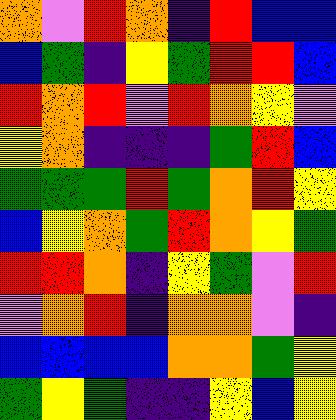[["orange", "violet", "red", "orange", "indigo", "red", "blue", "blue"], ["blue", "green", "indigo", "yellow", "green", "red", "red", "blue"], ["red", "orange", "red", "violet", "red", "orange", "yellow", "violet"], ["yellow", "orange", "indigo", "indigo", "indigo", "green", "red", "blue"], ["green", "green", "green", "red", "green", "orange", "red", "yellow"], ["blue", "yellow", "orange", "green", "red", "orange", "yellow", "green"], ["red", "red", "orange", "indigo", "yellow", "green", "violet", "red"], ["violet", "orange", "red", "indigo", "orange", "orange", "violet", "indigo"], ["blue", "blue", "blue", "blue", "orange", "orange", "green", "yellow"], ["green", "yellow", "green", "indigo", "indigo", "yellow", "blue", "yellow"]]